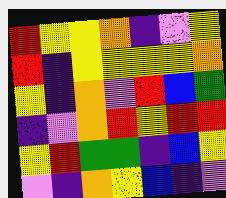[["red", "yellow", "yellow", "orange", "indigo", "violet", "yellow"], ["red", "indigo", "yellow", "yellow", "yellow", "yellow", "orange"], ["yellow", "indigo", "orange", "violet", "red", "blue", "green"], ["indigo", "violet", "orange", "red", "yellow", "red", "red"], ["yellow", "red", "green", "green", "indigo", "blue", "yellow"], ["violet", "indigo", "orange", "yellow", "blue", "indigo", "violet"]]